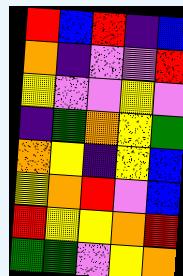[["red", "blue", "red", "indigo", "blue"], ["orange", "indigo", "violet", "violet", "red"], ["yellow", "violet", "violet", "yellow", "violet"], ["indigo", "green", "orange", "yellow", "green"], ["orange", "yellow", "indigo", "yellow", "blue"], ["yellow", "orange", "red", "violet", "blue"], ["red", "yellow", "yellow", "orange", "red"], ["green", "green", "violet", "yellow", "orange"]]